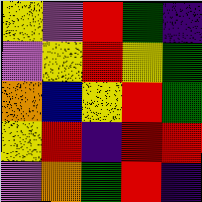[["yellow", "violet", "red", "green", "indigo"], ["violet", "yellow", "red", "yellow", "green"], ["orange", "blue", "yellow", "red", "green"], ["yellow", "red", "indigo", "red", "red"], ["violet", "orange", "green", "red", "indigo"]]